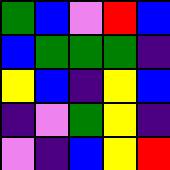[["green", "blue", "violet", "red", "blue"], ["blue", "green", "green", "green", "indigo"], ["yellow", "blue", "indigo", "yellow", "blue"], ["indigo", "violet", "green", "yellow", "indigo"], ["violet", "indigo", "blue", "yellow", "red"]]